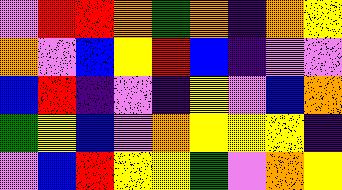[["violet", "red", "red", "orange", "green", "orange", "indigo", "orange", "yellow"], ["orange", "violet", "blue", "yellow", "red", "blue", "indigo", "violet", "violet"], ["blue", "red", "indigo", "violet", "indigo", "yellow", "violet", "blue", "orange"], ["green", "yellow", "blue", "violet", "orange", "yellow", "yellow", "yellow", "indigo"], ["violet", "blue", "red", "yellow", "yellow", "green", "violet", "orange", "yellow"]]